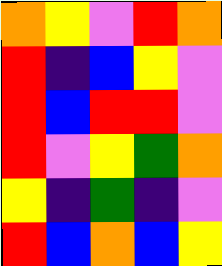[["orange", "yellow", "violet", "red", "orange"], ["red", "indigo", "blue", "yellow", "violet"], ["red", "blue", "red", "red", "violet"], ["red", "violet", "yellow", "green", "orange"], ["yellow", "indigo", "green", "indigo", "violet"], ["red", "blue", "orange", "blue", "yellow"]]